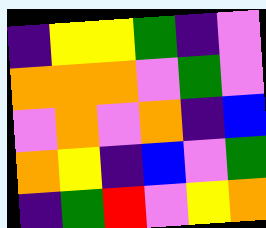[["indigo", "yellow", "yellow", "green", "indigo", "violet"], ["orange", "orange", "orange", "violet", "green", "violet"], ["violet", "orange", "violet", "orange", "indigo", "blue"], ["orange", "yellow", "indigo", "blue", "violet", "green"], ["indigo", "green", "red", "violet", "yellow", "orange"]]